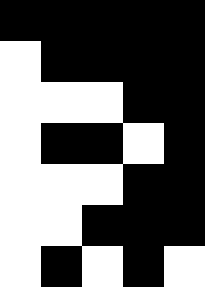[["black", "black", "black", "black", "black"], ["white", "black", "black", "black", "black"], ["white", "white", "white", "black", "black"], ["white", "black", "black", "white", "black"], ["white", "white", "white", "black", "black"], ["white", "white", "black", "black", "black"], ["white", "black", "white", "black", "white"]]